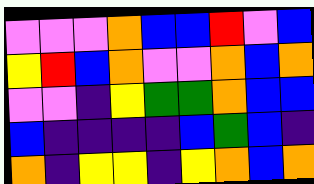[["violet", "violet", "violet", "orange", "blue", "blue", "red", "violet", "blue"], ["yellow", "red", "blue", "orange", "violet", "violet", "orange", "blue", "orange"], ["violet", "violet", "indigo", "yellow", "green", "green", "orange", "blue", "blue"], ["blue", "indigo", "indigo", "indigo", "indigo", "blue", "green", "blue", "indigo"], ["orange", "indigo", "yellow", "yellow", "indigo", "yellow", "orange", "blue", "orange"]]